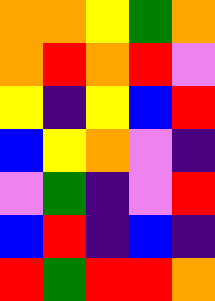[["orange", "orange", "yellow", "green", "orange"], ["orange", "red", "orange", "red", "violet"], ["yellow", "indigo", "yellow", "blue", "red"], ["blue", "yellow", "orange", "violet", "indigo"], ["violet", "green", "indigo", "violet", "red"], ["blue", "red", "indigo", "blue", "indigo"], ["red", "green", "red", "red", "orange"]]